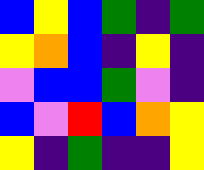[["blue", "yellow", "blue", "green", "indigo", "green"], ["yellow", "orange", "blue", "indigo", "yellow", "indigo"], ["violet", "blue", "blue", "green", "violet", "indigo"], ["blue", "violet", "red", "blue", "orange", "yellow"], ["yellow", "indigo", "green", "indigo", "indigo", "yellow"]]